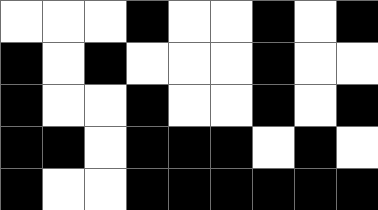[["white", "white", "white", "black", "white", "white", "black", "white", "black"], ["black", "white", "black", "white", "white", "white", "black", "white", "white"], ["black", "white", "white", "black", "white", "white", "black", "white", "black"], ["black", "black", "white", "black", "black", "black", "white", "black", "white"], ["black", "white", "white", "black", "black", "black", "black", "black", "black"]]